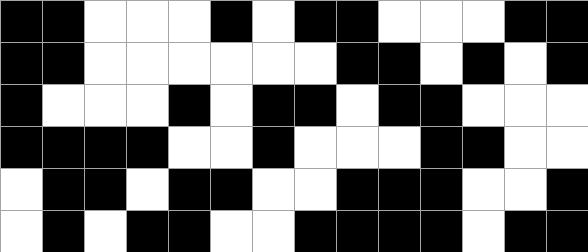[["black", "black", "white", "white", "white", "black", "white", "black", "black", "white", "white", "white", "black", "black"], ["black", "black", "white", "white", "white", "white", "white", "white", "black", "black", "white", "black", "white", "black"], ["black", "white", "white", "white", "black", "white", "black", "black", "white", "black", "black", "white", "white", "white"], ["black", "black", "black", "black", "white", "white", "black", "white", "white", "white", "black", "black", "white", "white"], ["white", "black", "black", "white", "black", "black", "white", "white", "black", "black", "black", "white", "white", "black"], ["white", "black", "white", "black", "black", "white", "white", "black", "black", "black", "black", "white", "black", "black"]]